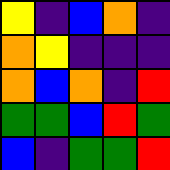[["yellow", "indigo", "blue", "orange", "indigo"], ["orange", "yellow", "indigo", "indigo", "indigo"], ["orange", "blue", "orange", "indigo", "red"], ["green", "green", "blue", "red", "green"], ["blue", "indigo", "green", "green", "red"]]